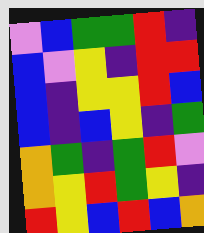[["violet", "blue", "green", "green", "red", "indigo"], ["blue", "violet", "yellow", "indigo", "red", "red"], ["blue", "indigo", "yellow", "yellow", "red", "blue"], ["blue", "indigo", "blue", "yellow", "indigo", "green"], ["orange", "green", "indigo", "green", "red", "violet"], ["orange", "yellow", "red", "green", "yellow", "indigo"], ["red", "yellow", "blue", "red", "blue", "orange"]]